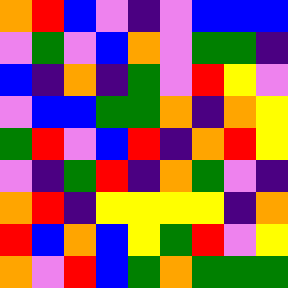[["orange", "red", "blue", "violet", "indigo", "violet", "blue", "blue", "blue"], ["violet", "green", "violet", "blue", "orange", "violet", "green", "green", "indigo"], ["blue", "indigo", "orange", "indigo", "green", "violet", "red", "yellow", "violet"], ["violet", "blue", "blue", "green", "green", "orange", "indigo", "orange", "yellow"], ["green", "red", "violet", "blue", "red", "indigo", "orange", "red", "yellow"], ["violet", "indigo", "green", "red", "indigo", "orange", "green", "violet", "indigo"], ["orange", "red", "indigo", "yellow", "yellow", "yellow", "yellow", "indigo", "orange"], ["red", "blue", "orange", "blue", "yellow", "green", "red", "violet", "yellow"], ["orange", "violet", "red", "blue", "green", "orange", "green", "green", "green"]]